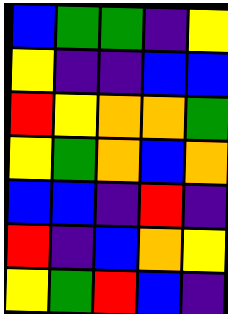[["blue", "green", "green", "indigo", "yellow"], ["yellow", "indigo", "indigo", "blue", "blue"], ["red", "yellow", "orange", "orange", "green"], ["yellow", "green", "orange", "blue", "orange"], ["blue", "blue", "indigo", "red", "indigo"], ["red", "indigo", "blue", "orange", "yellow"], ["yellow", "green", "red", "blue", "indigo"]]